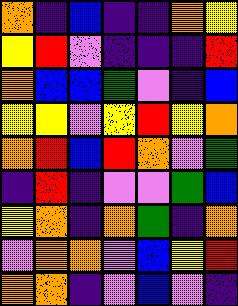[["orange", "indigo", "blue", "indigo", "indigo", "orange", "yellow"], ["yellow", "red", "violet", "indigo", "indigo", "indigo", "red"], ["orange", "blue", "blue", "green", "violet", "indigo", "blue"], ["yellow", "yellow", "violet", "yellow", "red", "yellow", "orange"], ["orange", "red", "blue", "red", "orange", "violet", "green"], ["indigo", "red", "indigo", "violet", "violet", "green", "blue"], ["yellow", "orange", "indigo", "orange", "green", "indigo", "orange"], ["violet", "orange", "orange", "violet", "blue", "yellow", "red"], ["orange", "orange", "indigo", "violet", "blue", "violet", "indigo"]]